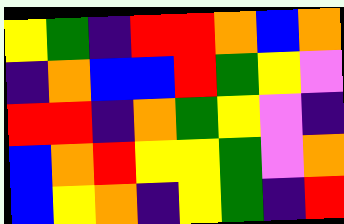[["yellow", "green", "indigo", "red", "red", "orange", "blue", "orange"], ["indigo", "orange", "blue", "blue", "red", "green", "yellow", "violet"], ["red", "red", "indigo", "orange", "green", "yellow", "violet", "indigo"], ["blue", "orange", "red", "yellow", "yellow", "green", "violet", "orange"], ["blue", "yellow", "orange", "indigo", "yellow", "green", "indigo", "red"]]